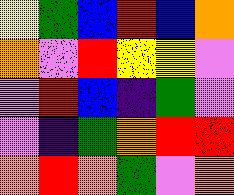[["yellow", "green", "blue", "red", "blue", "orange"], ["orange", "violet", "red", "yellow", "yellow", "violet"], ["violet", "red", "blue", "indigo", "green", "violet"], ["violet", "indigo", "green", "orange", "red", "red"], ["orange", "red", "orange", "green", "violet", "orange"]]